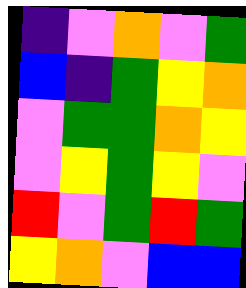[["indigo", "violet", "orange", "violet", "green"], ["blue", "indigo", "green", "yellow", "orange"], ["violet", "green", "green", "orange", "yellow"], ["violet", "yellow", "green", "yellow", "violet"], ["red", "violet", "green", "red", "green"], ["yellow", "orange", "violet", "blue", "blue"]]